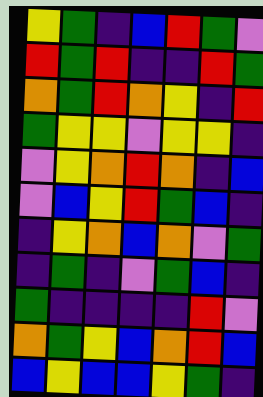[["yellow", "green", "indigo", "blue", "red", "green", "violet"], ["red", "green", "red", "indigo", "indigo", "red", "green"], ["orange", "green", "red", "orange", "yellow", "indigo", "red"], ["green", "yellow", "yellow", "violet", "yellow", "yellow", "indigo"], ["violet", "yellow", "orange", "red", "orange", "indigo", "blue"], ["violet", "blue", "yellow", "red", "green", "blue", "indigo"], ["indigo", "yellow", "orange", "blue", "orange", "violet", "green"], ["indigo", "green", "indigo", "violet", "green", "blue", "indigo"], ["green", "indigo", "indigo", "indigo", "indigo", "red", "violet"], ["orange", "green", "yellow", "blue", "orange", "red", "blue"], ["blue", "yellow", "blue", "blue", "yellow", "green", "indigo"]]